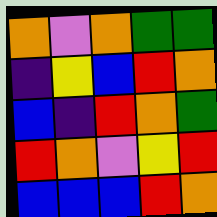[["orange", "violet", "orange", "green", "green"], ["indigo", "yellow", "blue", "red", "orange"], ["blue", "indigo", "red", "orange", "green"], ["red", "orange", "violet", "yellow", "red"], ["blue", "blue", "blue", "red", "orange"]]